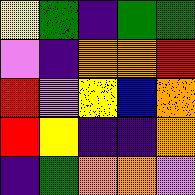[["yellow", "green", "indigo", "green", "green"], ["violet", "indigo", "orange", "orange", "red"], ["red", "violet", "yellow", "blue", "orange"], ["red", "yellow", "indigo", "indigo", "orange"], ["indigo", "green", "orange", "orange", "violet"]]